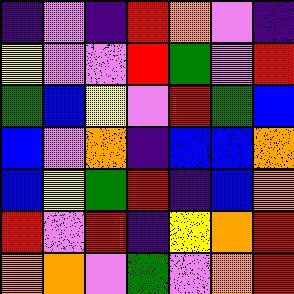[["indigo", "violet", "indigo", "red", "orange", "violet", "indigo"], ["yellow", "violet", "violet", "red", "green", "violet", "red"], ["green", "blue", "yellow", "violet", "red", "green", "blue"], ["blue", "violet", "orange", "indigo", "blue", "blue", "orange"], ["blue", "yellow", "green", "red", "indigo", "blue", "orange"], ["red", "violet", "red", "indigo", "yellow", "orange", "red"], ["orange", "orange", "violet", "green", "violet", "orange", "red"]]